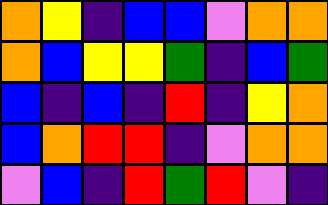[["orange", "yellow", "indigo", "blue", "blue", "violet", "orange", "orange"], ["orange", "blue", "yellow", "yellow", "green", "indigo", "blue", "green"], ["blue", "indigo", "blue", "indigo", "red", "indigo", "yellow", "orange"], ["blue", "orange", "red", "red", "indigo", "violet", "orange", "orange"], ["violet", "blue", "indigo", "red", "green", "red", "violet", "indigo"]]